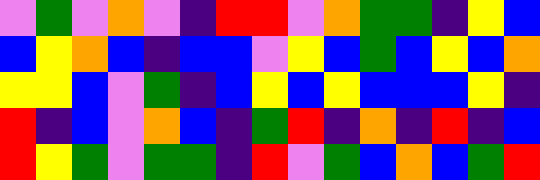[["violet", "green", "violet", "orange", "violet", "indigo", "red", "red", "violet", "orange", "green", "green", "indigo", "yellow", "blue"], ["blue", "yellow", "orange", "blue", "indigo", "blue", "blue", "violet", "yellow", "blue", "green", "blue", "yellow", "blue", "orange"], ["yellow", "yellow", "blue", "violet", "green", "indigo", "blue", "yellow", "blue", "yellow", "blue", "blue", "blue", "yellow", "indigo"], ["red", "indigo", "blue", "violet", "orange", "blue", "indigo", "green", "red", "indigo", "orange", "indigo", "red", "indigo", "blue"], ["red", "yellow", "green", "violet", "green", "green", "indigo", "red", "violet", "green", "blue", "orange", "blue", "green", "red"]]